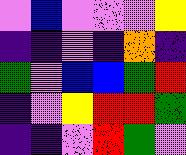[["violet", "blue", "violet", "violet", "violet", "yellow"], ["indigo", "indigo", "violet", "indigo", "orange", "indigo"], ["green", "violet", "blue", "blue", "green", "red"], ["indigo", "violet", "yellow", "red", "red", "green"], ["indigo", "indigo", "violet", "red", "green", "violet"]]